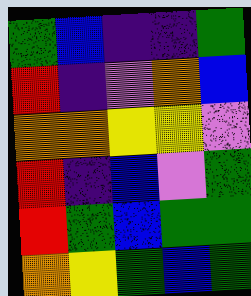[["green", "blue", "indigo", "indigo", "green"], ["red", "indigo", "violet", "orange", "blue"], ["orange", "orange", "yellow", "yellow", "violet"], ["red", "indigo", "blue", "violet", "green"], ["red", "green", "blue", "green", "green"], ["orange", "yellow", "green", "blue", "green"]]